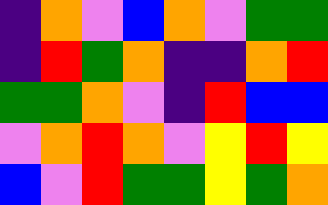[["indigo", "orange", "violet", "blue", "orange", "violet", "green", "green"], ["indigo", "red", "green", "orange", "indigo", "indigo", "orange", "red"], ["green", "green", "orange", "violet", "indigo", "red", "blue", "blue"], ["violet", "orange", "red", "orange", "violet", "yellow", "red", "yellow"], ["blue", "violet", "red", "green", "green", "yellow", "green", "orange"]]